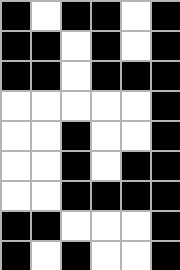[["black", "white", "black", "black", "white", "black"], ["black", "black", "white", "black", "white", "black"], ["black", "black", "white", "black", "black", "black"], ["white", "white", "white", "white", "white", "black"], ["white", "white", "black", "white", "white", "black"], ["white", "white", "black", "white", "black", "black"], ["white", "white", "black", "black", "black", "black"], ["black", "black", "white", "white", "white", "black"], ["black", "white", "black", "white", "white", "black"]]